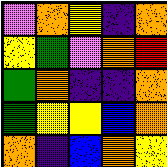[["violet", "orange", "yellow", "indigo", "orange"], ["yellow", "green", "violet", "orange", "red"], ["green", "orange", "indigo", "indigo", "orange"], ["green", "yellow", "yellow", "blue", "orange"], ["orange", "indigo", "blue", "orange", "yellow"]]